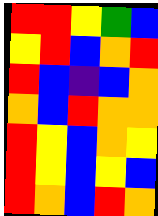[["red", "red", "yellow", "green", "blue"], ["yellow", "red", "blue", "orange", "red"], ["red", "blue", "indigo", "blue", "orange"], ["orange", "blue", "red", "orange", "orange"], ["red", "yellow", "blue", "orange", "yellow"], ["red", "yellow", "blue", "yellow", "blue"], ["red", "orange", "blue", "red", "orange"]]